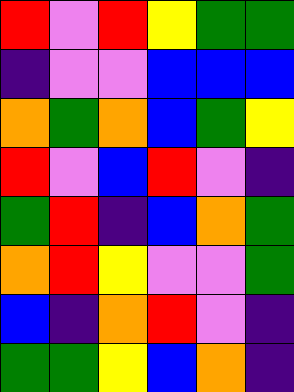[["red", "violet", "red", "yellow", "green", "green"], ["indigo", "violet", "violet", "blue", "blue", "blue"], ["orange", "green", "orange", "blue", "green", "yellow"], ["red", "violet", "blue", "red", "violet", "indigo"], ["green", "red", "indigo", "blue", "orange", "green"], ["orange", "red", "yellow", "violet", "violet", "green"], ["blue", "indigo", "orange", "red", "violet", "indigo"], ["green", "green", "yellow", "blue", "orange", "indigo"]]